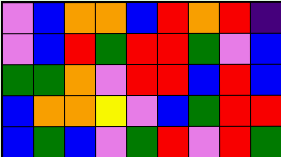[["violet", "blue", "orange", "orange", "blue", "red", "orange", "red", "indigo"], ["violet", "blue", "red", "green", "red", "red", "green", "violet", "blue"], ["green", "green", "orange", "violet", "red", "red", "blue", "red", "blue"], ["blue", "orange", "orange", "yellow", "violet", "blue", "green", "red", "red"], ["blue", "green", "blue", "violet", "green", "red", "violet", "red", "green"]]